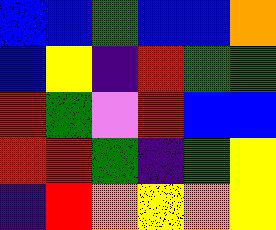[["blue", "blue", "green", "blue", "blue", "orange"], ["blue", "yellow", "indigo", "red", "green", "green"], ["red", "green", "violet", "red", "blue", "blue"], ["red", "red", "green", "indigo", "green", "yellow"], ["indigo", "red", "orange", "yellow", "orange", "yellow"]]